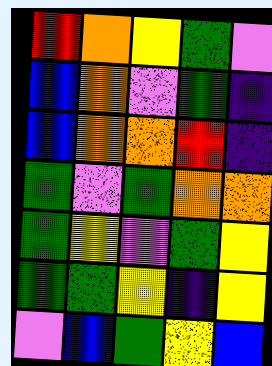[["red", "orange", "yellow", "green", "violet"], ["blue", "orange", "violet", "green", "indigo"], ["blue", "orange", "orange", "red", "indigo"], ["green", "violet", "green", "orange", "orange"], ["green", "yellow", "violet", "green", "yellow"], ["green", "green", "yellow", "indigo", "yellow"], ["violet", "blue", "green", "yellow", "blue"]]